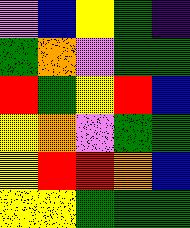[["violet", "blue", "yellow", "green", "indigo"], ["green", "orange", "violet", "green", "green"], ["red", "green", "yellow", "red", "blue"], ["yellow", "orange", "violet", "green", "green"], ["yellow", "red", "red", "orange", "blue"], ["yellow", "yellow", "green", "green", "green"]]